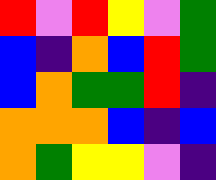[["red", "violet", "red", "yellow", "violet", "green"], ["blue", "indigo", "orange", "blue", "red", "green"], ["blue", "orange", "green", "green", "red", "indigo"], ["orange", "orange", "orange", "blue", "indigo", "blue"], ["orange", "green", "yellow", "yellow", "violet", "indigo"]]